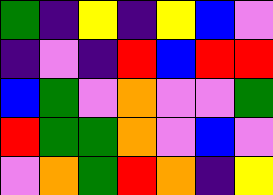[["green", "indigo", "yellow", "indigo", "yellow", "blue", "violet"], ["indigo", "violet", "indigo", "red", "blue", "red", "red"], ["blue", "green", "violet", "orange", "violet", "violet", "green"], ["red", "green", "green", "orange", "violet", "blue", "violet"], ["violet", "orange", "green", "red", "orange", "indigo", "yellow"]]